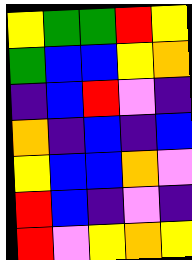[["yellow", "green", "green", "red", "yellow"], ["green", "blue", "blue", "yellow", "orange"], ["indigo", "blue", "red", "violet", "indigo"], ["orange", "indigo", "blue", "indigo", "blue"], ["yellow", "blue", "blue", "orange", "violet"], ["red", "blue", "indigo", "violet", "indigo"], ["red", "violet", "yellow", "orange", "yellow"]]